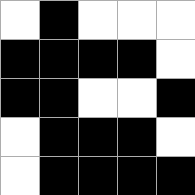[["white", "black", "white", "white", "white"], ["black", "black", "black", "black", "white"], ["black", "black", "white", "white", "black"], ["white", "black", "black", "black", "white"], ["white", "black", "black", "black", "black"]]